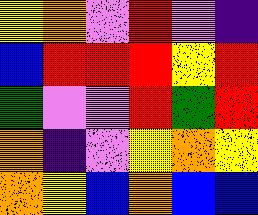[["yellow", "orange", "violet", "red", "violet", "indigo"], ["blue", "red", "red", "red", "yellow", "red"], ["green", "violet", "violet", "red", "green", "red"], ["orange", "indigo", "violet", "yellow", "orange", "yellow"], ["orange", "yellow", "blue", "orange", "blue", "blue"]]